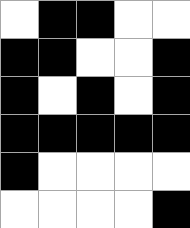[["white", "black", "black", "white", "white"], ["black", "black", "white", "white", "black"], ["black", "white", "black", "white", "black"], ["black", "black", "black", "black", "black"], ["black", "white", "white", "white", "white"], ["white", "white", "white", "white", "black"]]